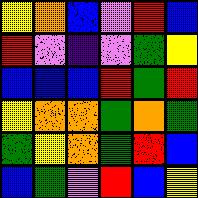[["yellow", "orange", "blue", "violet", "red", "blue"], ["red", "violet", "indigo", "violet", "green", "yellow"], ["blue", "blue", "blue", "red", "green", "red"], ["yellow", "orange", "orange", "green", "orange", "green"], ["green", "yellow", "orange", "green", "red", "blue"], ["blue", "green", "violet", "red", "blue", "yellow"]]